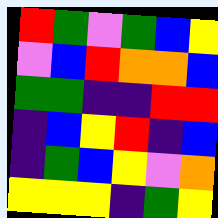[["red", "green", "violet", "green", "blue", "yellow"], ["violet", "blue", "red", "orange", "orange", "blue"], ["green", "green", "indigo", "indigo", "red", "red"], ["indigo", "blue", "yellow", "red", "indigo", "blue"], ["indigo", "green", "blue", "yellow", "violet", "orange"], ["yellow", "yellow", "yellow", "indigo", "green", "yellow"]]